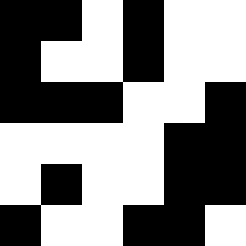[["black", "black", "white", "black", "white", "white"], ["black", "white", "white", "black", "white", "white"], ["black", "black", "black", "white", "white", "black"], ["white", "white", "white", "white", "black", "black"], ["white", "black", "white", "white", "black", "black"], ["black", "white", "white", "black", "black", "white"]]